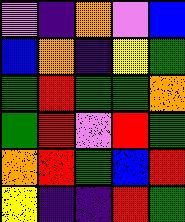[["violet", "indigo", "orange", "violet", "blue"], ["blue", "orange", "indigo", "yellow", "green"], ["green", "red", "green", "green", "orange"], ["green", "red", "violet", "red", "green"], ["orange", "red", "green", "blue", "red"], ["yellow", "indigo", "indigo", "red", "green"]]